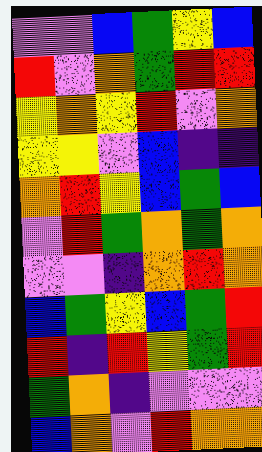[["violet", "violet", "blue", "green", "yellow", "blue"], ["red", "violet", "orange", "green", "red", "red"], ["yellow", "orange", "yellow", "red", "violet", "orange"], ["yellow", "yellow", "violet", "blue", "indigo", "indigo"], ["orange", "red", "yellow", "blue", "green", "blue"], ["violet", "red", "green", "orange", "green", "orange"], ["violet", "violet", "indigo", "orange", "red", "orange"], ["blue", "green", "yellow", "blue", "green", "red"], ["red", "indigo", "red", "yellow", "green", "red"], ["green", "orange", "indigo", "violet", "violet", "violet"], ["blue", "orange", "violet", "red", "orange", "orange"]]